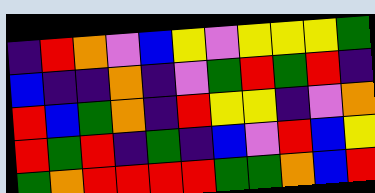[["indigo", "red", "orange", "violet", "blue", "yellow", "violet", "yellow", "yellow", "yellow", "green"], ["blue", "indigo", "indigo", "orange", "indigo", "violet", "green", "red", "green", "red", "indigo"], ["red", "blue", "green", "orange", "indigo", "red", "yellow", "yellow", "indigo", "violet", "orange"], ["red", "green", "red", "indigo", "green", "indigo", "blue", "violet", "red", "blue", "yellow"], ["green", "orange", "red", "red", "red", "red", "green", "green", "orange", "blue", "red"]]